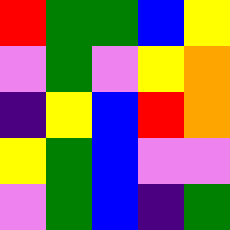[["red", "green", "green", "blue", "yellow"], ["violet", "green", "violet", "yellow", "orange"], ["indigo", "yellow", "blue", "red", "orange"], ["yellow", "green", "blue", "violet", "violet"], ["violet", "green", "blue", "indigo", "green"]]